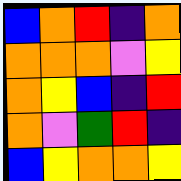[["blue", "orange", "red", "indigo", "orange"], ["orange", "orange", "orange", "violet", "yellow"], ["orange", "yellow", "blue", "indigo", "red"], ["orange", "violet", "green", "red", "indigo"], ["blue", "yellow", "orange", "orange", "yellow"]]